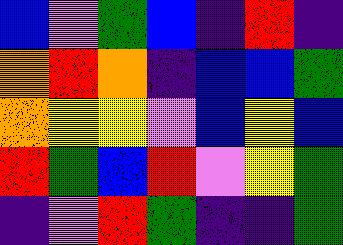[["blue", "violet", "green", "blue", "indigo", "red", "indigo"], ["orange", "red", "orange", "indigo", "blue", "blue", "green"], ["orange", "yellow", "yellow", "violet", "blue", "yellow", "blue"], ["red", "green", "blue", "red", "violet", "yellow", "green"], ["indigo", "violet", "red", "green", "indigo", "indigo", "green"]]